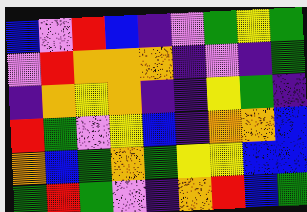[["blue", "violet", "red", "blue", "indigo", "violet", "green", "yellow", "green"], ["violet", "red", "orange", "orange", "orange", "indigo", "violet", "indigo", "green"], ["indigo", "orange", "yellow", "orange", "indigo", "indigo", "yellow", "green", "indigo"], ["red", "green", "violet", "yellow", "blue", "indigo", "orange", "orange", "blue"], ["orange", "blue", "green", "orange", "green", "yellow", "yellow", "blue", "blue"], ["green", "red", "green", "violet", "indigo", "orange", "red", "blue", "green"]]